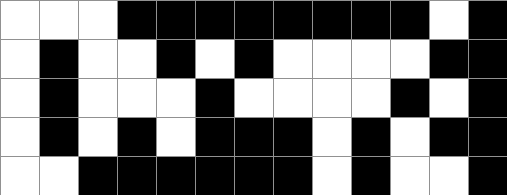[["white", "white", "white", "black", "black", "black", "black", "black", "black", "black", "black", "white", "black"], ["white", "black", "white", "white", "black", "white", "black", "white", "white", "white", "white", "black", "black"], ["white", "black", "white", "white", "white", "black", "white", "white", "white", "white", "black", "white", "black"], ["white", "black", "white", "black", "white", "black", "black", "black", "white", "black", "white", "black", "black"], ["white", "white", "black", "black", "black", "black", "black", "black", "white", "black", "white", "white", "black"]]